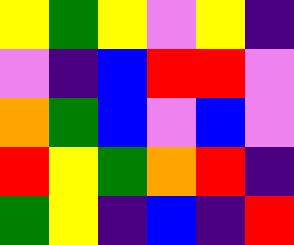[["yellow", "green", "yellow", "violet", "yellow", "indigo"], ["violet", "indigo", "blue", "red", "red", "violet"], ["orange", "green", "blue", "violet", "blue", "violet"], ["red", "yellow", "green", "orange", "red", "indigo"], ["green", "yellow", "indigo", "blue", "indigo", "red"]]